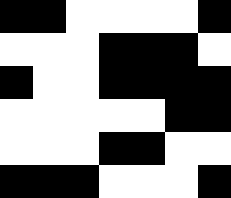[["black", "black", "white", "white", "white", "white", "black"], ["white", "white", "white", "black", "black", "black", "white"], ["black", "white", "white", "black", "black", "black", "black"], ["white", "white", "white", "white", "white", "black", "black"], ["white", "white", "white", "black", "black", "white", "white"], ["black", "black", "black", "white", "white", "white", "black"]]